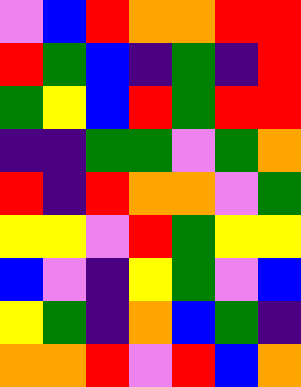[["violet", "blue", "red", "orange", "orange", "red", "red"], ["red", "green", "blue", "indigo", "green", "indigo", "red"], ["green", "yellow", "blue", "red", "green", "red", "red"], ["indigo", "indigo", "green", "green", "violet", "green", "orange"], ["red", "indigo", "red", "orange", "orange", "violet", "green"], ["yellow", "yellow", "violet", "red", "green", "yellow", "yellow"], ["blue", "violet", "indigo", "yellow", "green", "violet", "blue"], ["yellow", "green", "indigo", "orange", "blue", "green", "indigo"], ["orange", "orange", "red", "violet", "red", "blue", "orange"]]